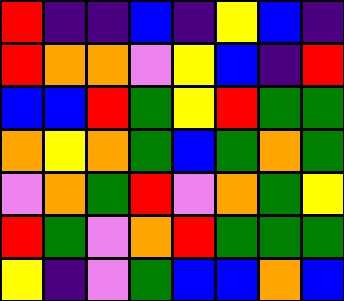[["red", "indigo", "indigo", "blue", "indigo", "yellow", "blue", "indigo"], ["red", "orange", "orange", "violet", "yellow", "blue", "indigo", "red"], ["blue", "blue", "red", "green", "yellow", "red", "green", "green"], ["orange", "yellow", "orange", "green", "blue", "green", "orange", "green"], ["violet", "orange", "green", "red", "violet", "orange", "green", "yellow"], ["red", "green", "violet", "orange", "red", "green", "green", "green"], ["yellow", "indigo", "violet", "green", "blue", "blue", "orange", "blue"]]